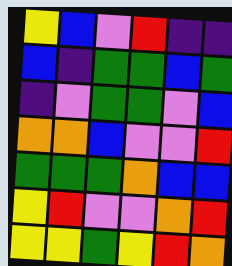[["yellow", "blue", "violet", "red", "indigo", "indigo"], ["blue", "indigo", "green", "green", "blue", "green"], ["indigo", "violet", "green", "green", "violet", "blue"], ["orange", "orange", "blue", "violet", "violet", "red"], ["green", "green", "green", "orange", "blue", "blue"], ["yellow", "red", "violet", "violet", "orange", "red"], ["yellow", "yellow", "green", "yellow", "red", "orange"]]